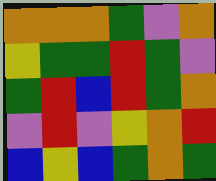[["orange", "orange", "orange", "green", "violet", "orange"], ["yellow", "green", "green", "red", "green", "violet"], ["green", "red", "blue", "red", "green", "orange"], ["violet", "red", "violet", "yellow", "orange", "red"], ["blue", "yellow", "blue", "green", "orange", "green"]]